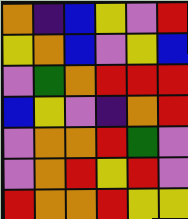[["orange", "indigo", "blue", "yellow", "violet", "red"], ["yellow", "orange", "blue", "violet", "yellow", "blue"], ["violet", "green", "orange", "red", "red", "red"], ["blue", "yellow", "violet", "indigo", "orange", "red"], ["violet", "orange", "orange", "red", "green", "violet"], ["violet", "orange", "red", "yellow", "red", "violet"], ["red", "orange", "orange", "red", "yellow", "yellow"]]